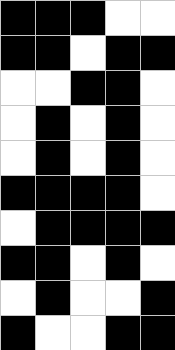[["black", "black", "black", "white", "white"], ["black", "black", "white", "black", "black"], ["white", "white", "black", "black", "white"], ["white", "black", "white", "black", "white"], ["white", "black", "white", "black", "white"], ["black", "black", "black", "black", "white"], ["white", "black", "black", "black", "black"], ["black", "black", "white", "black", "white"], ["white", "black", "white", "white", "black"], ["black", "white", "white", "black", "black"]]